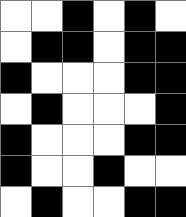[["white", "white", "black", "white", "black", "white"], ["white", "black", "black", "white", "black", "black"], ["black", "white", "white", "white", "black", "black"], ["white", "black", "white", "white", "white", "black"], ["black", "white", "white", "white", "black", "black"], ["black", "white", "white", "black", "white", "white"], ["white", "black", "white", "white", "black", "black"]]